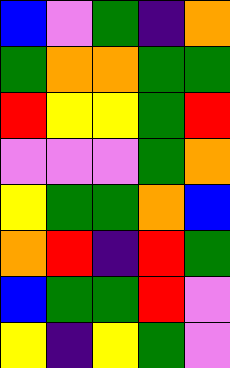[["blue", "violet", "green", "indigo", "orange"], ["green", "orange", "orange", "green", "green"], ["red", "yellow", "yellow", "green", "red"], ["violet", "violet", "violet", "green", "orange"], ["yellow", "green", "green", "orange", "blue"], ["orange", "red", "indigo", "red", "green"], ["blue", "green", "green", "red", "violet"], ["yellow", "indigo", "yellow", "green", "violet"]]